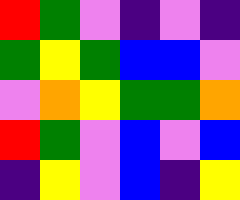[["red", "green", "violet", "indigo", "violet", "indigo"], ["green", "yellow", "green", "blue", "blue", "violet"], ["violet", "orange", "yellow", "green", "green", "orange"], ["red", "green", "violet", "blue", "violet", "blue"], ["indigo", "yellow", "violet", "blue", "indigo", "yellow"]]